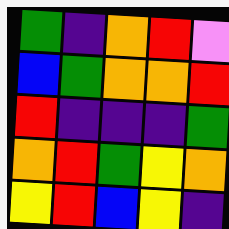[["green", "indigo", "orange", "red", "violet"], ["blue", "green", "orange", "orange", "red"], ["red", "indigo", "indigo", "indigo", "green"], ["orange", "red", "green", "yellow", "orange"], ["yellow", "red", "blue", "yellow", "indigo"]]